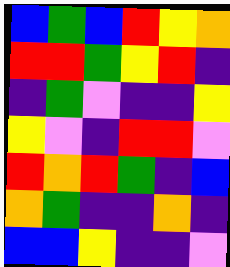[["blue", "green", "blue", "red", "yellow", "orange"], ["red", "red", "green", "yellow", "red", "indigo"], ["indigo", "green", "violet", "indigo", "indigo", "yellow"], ["yellow", "violet", "indigo", "red", "red", "violet"], ["red", "orange", "red", "green", "indigo", "blue"], ["orange", "green", "indigo", "indigo", "orange", "indigo"], ["blue", "blue", "yellow", "indigo", "indigo", "violet"]]